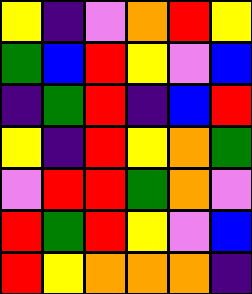[["yellow", "indigo", "violet", "orange", "red", "yellow"], ["green", "blue", "red", "yellow", "violet", "blue"], ["indigo", "green", "red", "indigo", "blue", "red"], ["yellow", "indigo", "red", "yellow", "orange", "green"], ["violet", "red", "red", "green", "orange", "violet"], ["red", "green", "red", "yellow", "violet", "blue"], ["red", "yellow", "orange", "orange", "orange", "indigo"]]